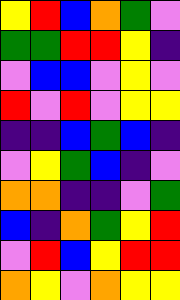[["yellow", "red", "blue", "orange", "green", "violet"], ["green", "green", "red", "red", "yellow", "indigo"], ["violet", "blue", "blue", "violet", "yellow", "violet"], ["red", "violet", "red", "violet", "yellow", "yellow"], ["indigo", "indigo", "blue", "green", "blue", "indigo"], ["violet", "yellow", "green", "blue", "indigo", "violet"], ["orange", "orange", "indigo", "indigo", "violet", "green"], ["blue", "indigo", "orange", "green", "yellow", "red"], ["violet", "red", "blue", "yellow", "red", "red"], ["orange", "yellow", "violet", "orange", "yellow", "yellow"]]